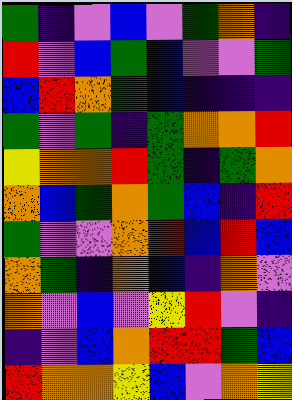[["green", "indigo", "violet", "blue", "violet", "green", "orange", "indigo"], ["red", "violet", "blue", "green", "blue", "violet", "violet", "green"], ["blue", "red", "orange", "green", "blue", "indigo", "indigo", "indigo"], ["green", "violet", "green", "indigo", "green", "orange", "orange", "red"], ["yellow", "orange", "orange", "red", "green", "indigo", "green", "orange"], ["orange", "blue", "green", "orange", "green", "blue", "indigo", "red"], ["green", "violet", "violet", "orange", "red", "blue", "red", "blue"], ["orange", "green", "indigo", "orange", "blue", "indigo", "orange", "violet"], ["orange", "violet", "blue", "violet", "yellow", "red", "violet", "indigo"], ["indigo", "violet", "blue", "orange", "red", "red", "green", "blue"], ["red", "orange", "orange", "yellow", "blue", "violet", "orange", "yellow"]]